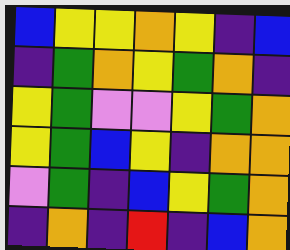[["blue", "yellow", "yellow", "orange", "yellow", "indigo", "blue"], ["indigo", "green", "orange", "yellow", "green", "orange", "indigo"], ["yellow", "green", "violet", "violet", "yellow", "green", "orange"], ["yellow", "green", "blue", "yellow", "indigo", "orange", "orange"], ["violet", "green", "indigo", "blue", "yellow", "green", "orange"], ["indigo", "orange", "indigo", "red", "indigo", "blue", "orange"]]